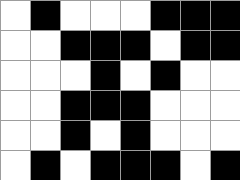[["white", "black", "white", "white", "white", "black", "black", "black"], ["white", "white", "black", "black", "black", "white", "black", "black"], ["white", "white", "white", "black", "white", "black", "white", "white"], ["white", "white", "black", "black", "black", "white", "white", "white"], ["white", "white", "black", "white", "black", "white", "white", "white"], ["white", "black", "white", "black", "black", "black", "white", "black"]]